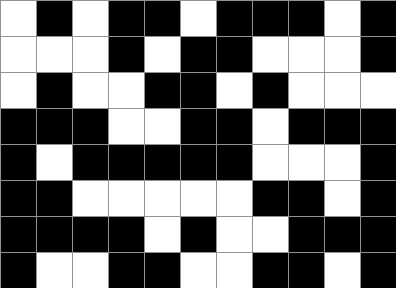[["white", "black", "white", "black", "black", "white", "black", "black", "black", "white", "black"], ["white", "white", "white", "black", "white", "black", "black", "white", "white", "white", "black"], ["white", "black", "white", "white", "black", "black", "white", "black", "white", "white", "white"], ["black", "black", "black", "white", "white", "black", "black", "white", "black", "black", "black"], ["black", "white", "black", "black", "black", "black", "black", "white", "white", "white", "black"], ["black", "black", "white", "white", "white", "white", "white", "black", "black", "white", "black"], ["black", "black", "black", "black", "white", "black", "white", "white", "black", "black", "black"], ["black", "white", "white", "black", "black", "white", "white", "black", "black", "white", "black"]]